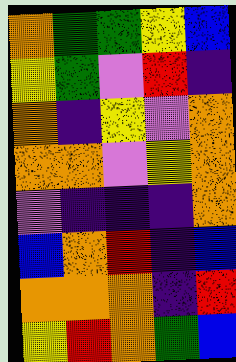[["orange", "green", "green", "yellow", "blue"], ["yellow", "green", "violet", "red", "indigo"], ["orange", "indigo", "yellow", "violet", "orange"], ["orange", "orange", "violet", "yellow", "orange"], ["violet", "indigo", "indigo", "indigo", "orange"], ["blue", "orange", "red", "indigo", "blue"], ["orange", "orange", "orange", "indigo", "red"], ["yellow", "red", "orange", "green", "blue"]]